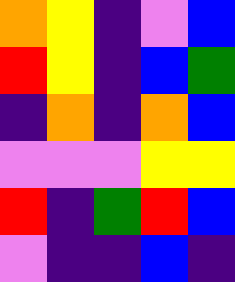[["orange", "yellow", "indigo", "violet", "blue"], ["red", "yellow", "indigo", "blue", "green"], ["indigo", "orange", "indigo", "orange", "blue"], ["violet", "violet", "violet", "yellow", "yellow"], ["red", "indigo", "green", "red", "blue"], ["violet", "indigo", "indigo", "blue", "indigo"]]